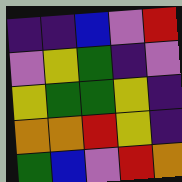[["indigo", "indigo", "blue", "violet", "red"], ["violet", "yellow", "green", "indigo", "violet"], ["yellow", "green", "green", "yellow", "indigo"], ["orange", "orange", "red", "yellow", "indigo"], ["green", "blue", "violet", "red", "orange"]]